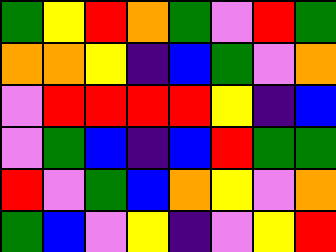[["green", "yellow", "red", "orange", "green", "violet", "red", "green"], ["orange", "orange", "yellow", "indigo", "blue", "green", "violet", "orange"], ["violet", "red", "red", "red", "red", "yellow", "indigo", "blue"], ["violet", "green", "blue", "indigo", "blue", "red", "green", "green"], ["red", "violet", "green", "blue", "orange", "yellow", "violet", "orange"], ["green", "blue", "violet", "yellow", "indigo", "violet", "yellow", "red"]]